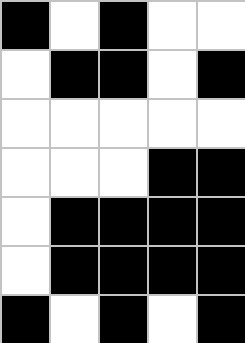[["black", "white", "black", "white", "white"], ["white", "black", "black", "white", "black"], ["white", "white", "white", "white", "white"], ["white", "white", "white", "black", "black"], ["white", "black", "black", "black", "black"], ["white", "black", "black", "black", "black"], ["black", "white", "black", "white", "black"]]